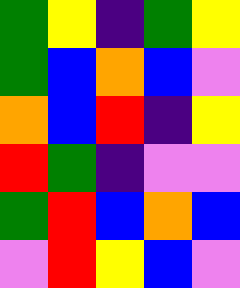[["green", "yellow", "indigo", "green", "yellow"], ["green", "blue", "orange", "blue", "violet"], ["orange", "blue", "red", "indigo", "yellow"], ["red", "green", "indigo", "violet", "violet"], ["green", "red", "blue", "orange", "blue"], ["violet", "red", "yellow", "blue", "violet"]]